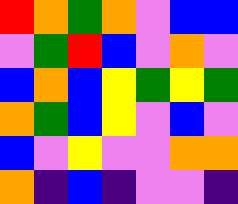[["red", "orange", "green", "orange", "violet", "blue", "blue"], ["violet", "green", "red", "blue", "violet", "orange", "violet"], ["blue", "orange", "blue", "yellow", "green", "yellow", "green"], ["orange", "green", "blue", "yellow", "violet", "blue", "violet"], ["blue", "violet", "yellow", "violet", "violet", "orange", "orange"], ["orange", "indigo", "blue", "indigo", "violet", "violet", "indigo"]]